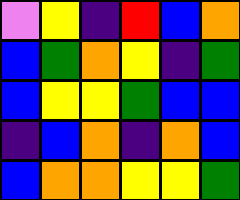[["violet", "yellow", "indigo", "red", "blue", "orange"], ["blue", "green", "orange", "yellow", "indigo", "green"], ["blue", "yellow", "yellow", "green", "blue", "blue"], ["indigo", "blue", "orange", "indigo", "orange", "blue"], ["blue", "orange", "orange", "yellow", "yellow", "green"]]